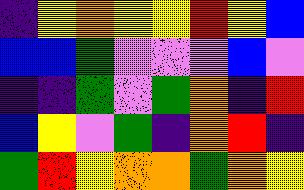[["indigo", "yellow", "orange", "yellow", "yellow", "red", "yellow", "blue"], ["blue", "blue", "green", "violet", "violet", "violet", "blue", "violet"], ["indigo", "indigo", "green", "violet", "green", "orange", "indigo", "red"], ["blue", "yellow", "violet", "green", "indigo", "orange", "red", "indigo"], ["green", "red", "yellow", "orange", "orange", "green", "orange", "yellow"]]